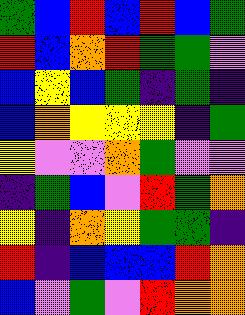[["green", "blue", "red", "blue", "red", "blue", "green"], ["red", "blue", "orange", "red", "green", "green", "violet"], ["blue", "yellow", "blue", "green", "indigo", "green", "indigo"], ["blue", "orange", "yellow", "yellow", "yellow", "indigo", "green"], ["yellow", "violet", "violet", "orange", "green", "violet", "violet"], ["indigo", "green", "blue", "violet", "red", "green", "orange"], ["yellow", "indigo", "orange", "yellow", "green", "green", "indigo"], ["red", "indigo", "blue", "blue", "blue", "red", "orange"], ["blue", "violet", "green", "violet", "red", "orange", "orange"]]